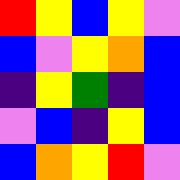[["red", "yellow", "blue", "yellow", "violet"], ["blue", "violet", "yellow", "orange", "blue"], ["indigo", "yellow", "green", "indigo", "blue"], ["violet", "blue", "indigo", "yellow", "blue"], ["blue", "orange", "yellow", "red", "violet"]]